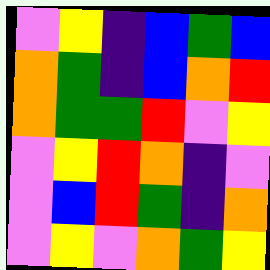[["violet", "yellow", "indigo", "blue", "green", "blue"], ["orange", "green", "indigo", "blue", "orange", "red"], ["orange", "green", "green", "red", "violet", "yellow"], ["violet", "yellow", "red", "orange", "indigo", "violet"], ["violet", "blue", "red", "green", "indigo", "orange"], ["violet", "yellow", "violet", "orange", "green", "yellow"]]